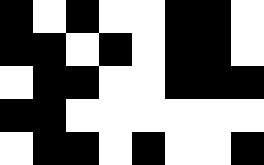[["black", "white", "black", "white", "white", "black", "black", "white"], ["black", "black", "white", "black", "white", "black", "black", "white"], ["white", "black", "black", "white", "white", "black", "black", "black"], ["black", "black", "white", "white", "white", "white", "white", "white"], ["white", "black", "black", "white", "black", "white", "white", "black"]]